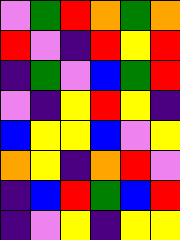[["violet", "green", "red", "orange", "green", "orange"], ["red", "violet", "indigo", "red", "yellow", "red"], ["indigo", "green", "violet", "blue", "green", "red"], ["violet", "indigo", "yellow", "red", "yellow", "indigo"], ["blue", "yellow", "yellow", "blue", "violet", "yellow"], ["orange", "yellow", "indigo", "orange", "red", "violet"], ["indigo", "blue", "red", "green", "blue", "red"], ["indigo", "violet", "yellow", "indigo", "yellow", "yellow"]]